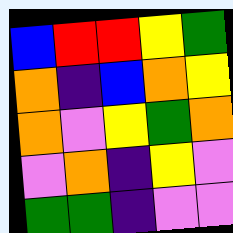[["blue", "red", "red", "yellow", "green"], ["orange", "indigo", "blue", "orange", "yellow"], ["orange", "violet", "yellow", "green", "orange"], ["violet", "orange", "indigo", "yellow", "violet"], ["green", "green", "indigo", "violet", "violet"]]